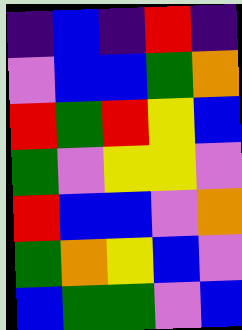[["indigo", "blue", "indigo", "red", "indigo"], ["violet", "blue", "blue", "green", "orange"], ["red", "green", "red", "yellow", "blue"], ["green", "violet", "yellow", "yellow", "violet"], ["red", "blue", "blue", "violet", "orange"], ["green", "orange", "yellow", "blue", "violet"], ["blue", "green", "green", "violet", "blue"]]